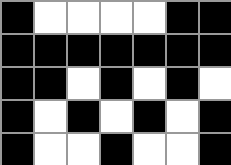[["black", "white", "white", "white", "white", "black", "black"], ["black", "black", "black", "black", "black", "black", "black"], ["black", "black", "white", "black", "white", "black", "white"], ["black", "white", "black", "white", "black", "white", "black"], ["black", "white", "white", "black", "white", "white", "black"]]